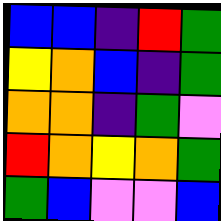[["blue", "blue", "indigo", "red", "green"], ["yellow", "orange", "blue", "indigo", "green"], ["orange", "orange", "indigo", "green", "violet"], ["red", "orange", "yellow", "orange", "green"], ["green", "blue", "violet", "violet", "blue"]]